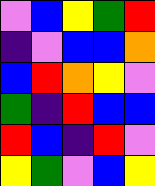[["violet", "blue", "yellow", "green", "red"], ["indigo", "violet", "blue", "blue", "orange"], ["blue", "red", "orange", "yellow", "violet"], ["green", "indigo", "red", "blue", "blue"], ["red", "blue", "indigo", "red", "violet"], ["yellow", "green", "violet", "blue", "yellow"]]